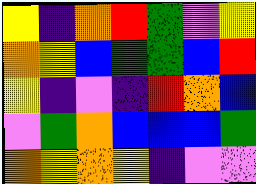[["yellow", "indigo", "orange", "red", "green", "violet", "yellow"], ["orange", "yellow", "blue", "green", "green", "blue", "red"], ["yellow", "indigo", "violet", "indigo", "red", "orange", "blue"], ["violet", "green", "orange", "blue", "blue", "blue", "green"], ["orange", "yellow", "orange", "yellow", "indigo", "violet", "violet"]]